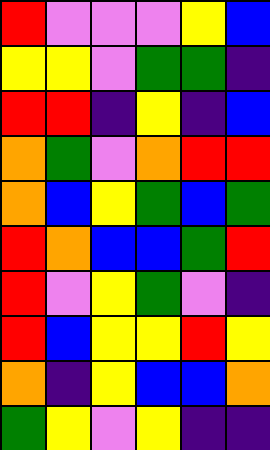[["red", "violet", "violet", "violet", "yellow", "blue"], ["yellow", "yellow", "violet", "green", "green", "indigo"], ["red", "red", "indigo", "yellow", "indigo", "blue"], ["orange", "green", "violet", "orange", "red", "red"], ["orange", "blue", "yellow", "green", "blue", "green"], ["red", "orange", "blue", "blue", "green", "red"], ["red", "violet", "yellow", "green", "violet", "indigo"], ["red", "blue", "yellow", "yellow", "red", "yellow"], ["orange", "indigo", "yellow", "blue", "blue", "orange"], ["green", "yellow", "violet", "yellow", "indigo", "indigo"]]